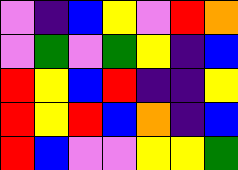[["violet", "indigo", "blue", "yellow", "violet", "red", "orange"], ["violet", "green", "violet", "green", "yellow", "indigo", "blue"], ["red", "yellow", "blue", "red", "indigo", "indigo", "yellow"], ["red", "yellow", "red", "blue", "orange", "indigo", "blue"], ["red", "blue", "violet", "violet", "yellow", "yellow", "green"]]